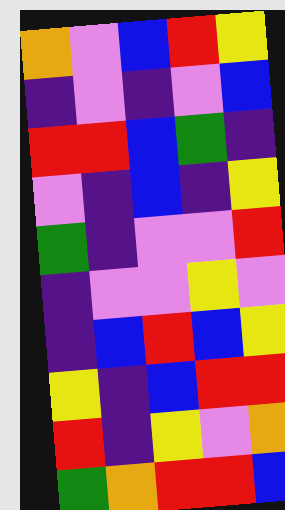[["orange", "violet", "blue", "red", "yellow"], ["indigo", "violet", "indigo", "violet", "blue"], ["red", "red", "blue", "green", "indigo"], ["violet", "indigo", "blue", "indigo", "yellow"], ["green", "indigo", "violet", "violet", "red"], ["indigo", "violet", "violet", "yellow", "violet"], ["indigo", "blue", "red", "blue", "yellow"], ["yellow", "indigo", "blue", "red", "red"], ["red", "indigo", "yellow", "violet", "orange"], ["green", "orange", "red", "red", "blue"]]